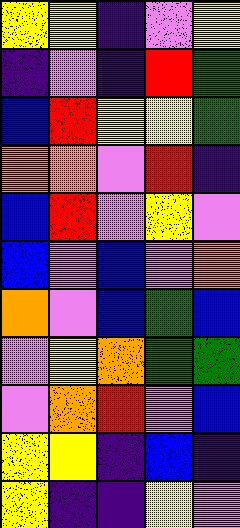[["yellow", "yellow", "indigo", "violet", "yellow"], ["indigo", "violet", "indigo", "red", "green"], ["blue", "red", "yellow", "yellow", "green"], ["orange", "orange", "violet", "red", "indigo"], ["blue", "red", "violet", "yellow", "violet"], ["blue", "violet", "blue", "violet", "orange"], ["orange", "violet", "blue", "green", "blue"], ["violet", "yellow", "orange", "green", "green"], ["violet", "orange", "red", "violet", "blue"], ["yellow", "yellow", "indigo", "blue", "indigo"], ["yellow", "indigo", "indigo", "yellow", "violet"]]